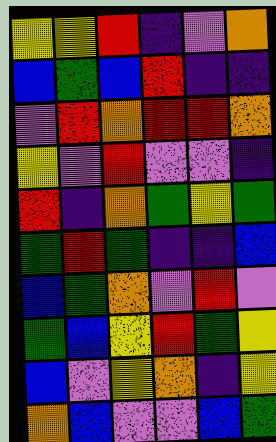[["yellow", "yellow", "red", "indigo", "violet", "orange"], ["blue", "green", "blue", "red", "indigo", "indigo"], ["violet", "red", "orange", "red", "red", "orange"], ["yellow", "violet", "red", "violet", "violet", "indigo"], ["red", "indigo", "orange", "green", "yellow", "green"], ["green", "red", "green", "indigo", "indigo", "blue"], ["blue", "green", "orange", "violet", "red", "violet"], ["green", "blue", "yellow", "red", "green", "yellow"], ["blue", "violet", "yellow", "orange", "indigo", "yellow"], ["orange", "blue", "violet", "violet", "blue", "green"]]